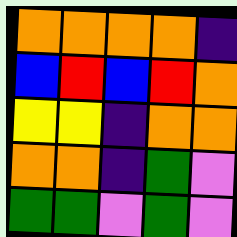[["orange", "orange", "orange", "orange", "indigo"], ["blue", "red", "blue", "red", "orange"], ["yellow", "yellow", "indigo", "orange", "orange"], ["orange", "orange", "indigo", "green", "violet"], ["green", "green", "violet", "green", "violet"]]